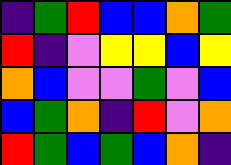[["indigo", "green", "red", "blue", "blue", "orange", "green"], ["red", "indigo", "violet", "yellow", "yellow", "blue", "yellow"], ["orange", "blue", "violet", "violet", "green", "violet", "blue"], ["blue", "green", "orange", "indigo", "red", "violet", "orange"], ["red", "green", "blue", "green", "blue", "orange", "indigo"]]